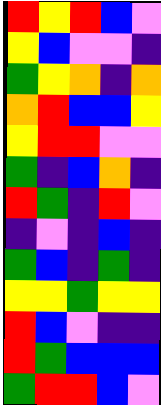[["red", "yellow", "red", "blue", "violet"], ["yellow", "blue", "violet", "violet", "indigo"], ["green", "yellow", "orange", "indigo", "orange"], ["orange", "red", "blue", "blue", "yellow"], ["yellow", "red", "red", "violet", "violet"], ["green", "indigo", "blue", "orange", "indigo"], ["red", "green", "indigo", "red", "violet"], ["indigo", "violet", "indigo", "blue", "indigo"], ["green", "blue", "indigo", "green", "indigo"], ["yellow", "yellow", "green", "yellow", "yellow"], ["red", "blue", "violet", "indigo", "indigo"], ["red", "green", "blue", "blue", "blue"], ["green", "red", "red", "blue", "violet"]]